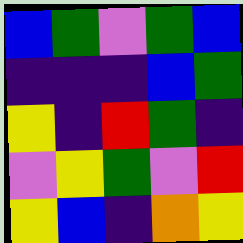[["blue", "green", "violet", "green", "blue"], ["indigo", "indigo", "indigo", "blue", "green"], ["yellow", "indigo", "red", "green", "indigo"], ["violet", "yellow", "green", "violet", "red"], ["yellow", "blue", "indigo", "orange", "yellow"]]